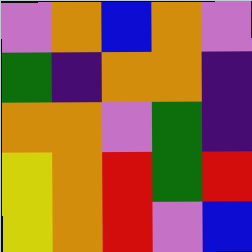[["violet", "orange", "blue", "orange", "violet"], ["green", "indigo", "orange", "orange", "indigo"], ["orange", "orange", "violet", "green", "indigo"], ["yellow", "orange", "red", "green", "red"], ["yellow", "orange", "red", "violet", "blue"]]